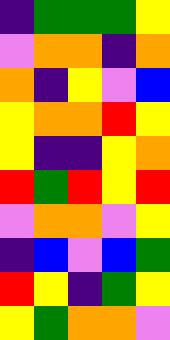[["indigo", "green", "green", "green", "yellow"], ["violet", "orange", "orange", "indigo", "orange"], ["orange", "indigo", "yellow", "violet", "blue"], ["yellow", "orange", "orange", "red", "yellow"], ["yellow", "indigo", "indigo", "yellow", "orange"], ["red", "green", "red", "yellow", "red"], ["violet", "orange", "orange", "violet", "yellow"], ["indigo", "blue", "violet", "blue", "green"], ["red", "yellow", "indigo", "green", "yellow"], ["yellow", "green", "orange", "orange", "violet"]]